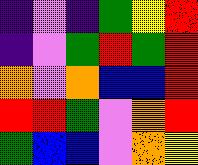[["indigo", "violet", "indigo", "green", "yellow", "red"], ["indigo", "violet", "green", "red", "green", "red"], ["orange", "violet", "orange", "blue", "blue", "red"], ["red", "red", "green", "violet", "orange", "red"], ["green", "blue", "blue", "violet", "orange", "yellow"]]